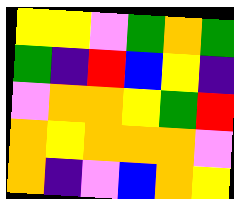[["yellow", "yellow", "violet", "green", "orange", "green"], ["green", "indigo", "red", "blue", "yellow", "indigo"], ["violet", "orange", "orange", "yellow", "green", "red"], ["orange", "yellow", "orange", "orange", "orange", "violet"], ["orange", "indigo", "violet", "blue", "orange", "yellow"]]